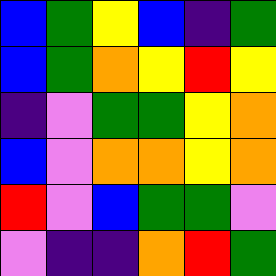[["blue", "green", "yellow", "blue", "indigo", "green"], ["blue", "green", "orange", "yellow", "red", "yellow"], ["indigo", "violet", "green", "green", "yellow", "orange"], ["blue", "violet", "orange", "orange", "yellow", "orange"], ["red", "violet", "blue", "green", "green", "violet"], ["violet", "indigo", "indigo", "orange", "red", "green"]]